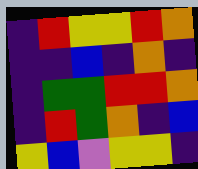[["indigo", "red", "yellow", "yellow", "red", "orange"], ["indigo", "indigo", "blue", "indigo", "orange", "indigo"], ["indigo", "green", "green", "red", "red", "orange"], ["indigo", "red", "green", "orange", "indigo", "blue"], ["yellow", "blue", "violet", "yellow", "yellow", "indigo"]]